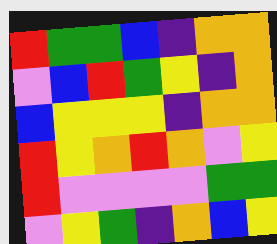[["red", "green", "green", "blue", "indigo", "orange", "orange"], ["violet", "blue", "red", "green", "yellow", "indigo", "orange"], ["blue", "yellow", "yellow", "yellow", "indigo", "orange", "orange"], ["red", "yellow", "orange", "red", "orange", "violet", "yellow"], ["red", "violet", "violet", "violet", "violet", "green", "green"], ["violet", "yellow", "green", "indigo", "orange", "blue", "yellow"]]